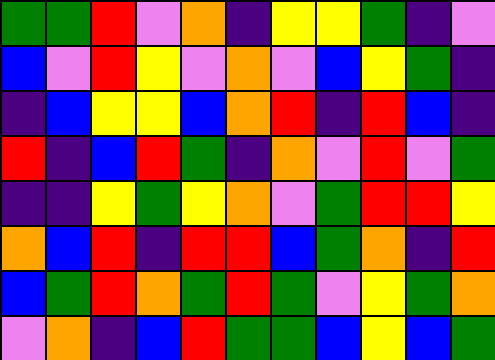[["green", "green", "red", "violet", "orange", "indigo", "yellow", "yellow", "green", "indigo", "violet"], ["blue", "violet", "red", "yellow", "violet", "orange", "violet", "blue", "yellow", "green", "indigo"], ["indigo", "blue", "yellow", "yellow", "blue", "orange", "red", "indigo", "red", "blue", "indigo"], ["red", "indigo", "blue", "red", "green", "indigo", "orange", "violet", "red", "violet", "green"], ["indigo", "indigo", "yellow", "green", "yellow", "orange", "violet", "green", "red", "red", "yellow"], ["orange", "blue", "red", "indigo", "red", "red", "blue", "green", "orange", "indigo", "red"], ["blue", "green", "red", "orange", "green", "red", "green", "violet", "yellow", "green", "orange"], ["violet", "orange", "indigo", "blue", "red", "green", "green", "blue", "yellow", "blue", "green"]]